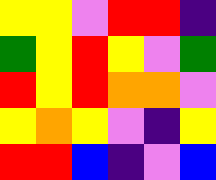[["yellow", "yellow", "violet", "red", "red", "indigo"], ["green", "yellow", "red", "yellow", "violet", "green"], ["red", "yellow", "red", "orange", "orange", "violet"], ["yellow", "orange", "yellow", "violet", "indigo", "yellow"], ["red", "red", "blue", "indigo", "violet", "blue"]]